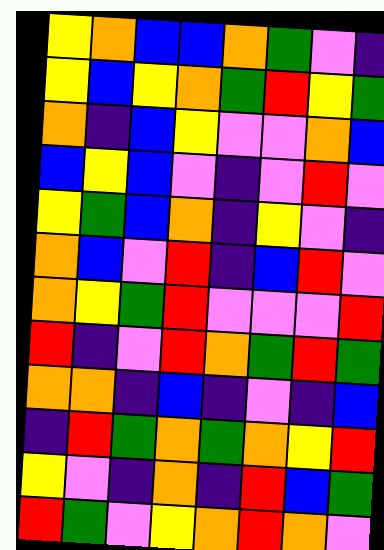[["yellow", "orange", "blue", "blue", "orange", "green", "violet", "indigo"], ["yellow", "blue", "yellow", "orange", "green", "red", "yellow", "green"], ["orange", "indigo", "blue", "yellow", "violet", "violet", "orange", "blue"], ["blue", "yellow", "blue", "violet", "indigo", "violet", "red", "violet"], ["yellow", "green", "blue", "orange", "indigo", "yellow", "violet", "indigo"], ["orange", "blue", "violet", "red", "indigo", "blue", "red", "violet"], ["orange", "yellow", "green", "red", "violet", "violet", "violet", "red"], ["red", "indigo", "violet", "red", "orange", "green", "red", "green"], ["orange", "orange", "indigo", "blue", "indigo", "violet", "indigo", "blue"], ["indigo", "red", "green", "orange", "green", "orange", "yellow", "red"], ["yellow", "violet", "indigo", "orange", "indigo", "red", "blue", "green"], ["red", "green", "violet", "yellow", "orange", "red", "orange", "violet"]]